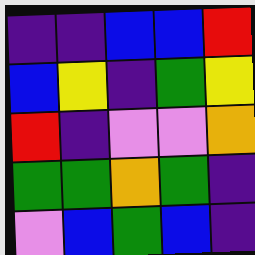[["indigo", "indigo", "blue", "blue", "red"], ["blue", "yellow", "indigo", "green", "yellow"], ["red", "indigo", "violet", "violet", "orange"], ["green", "green", "orange", "green", "indigo"], ["violet", "blue", "green", "blue", "indigo"]]